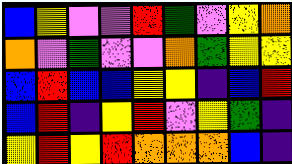[["blue", "yellow", "violet", "violet", "red", "green", "violet", "yellow", "orange"], ["orange", "violet", "green", "violet", "violet", "orange", "green", "yellow", "yellow"], ["blue", "red", "blue", "blue", "yellow", "yellow", "indigo", "blue", "red"], ["blue", "red", "indigo", "yellow", "red", "violet", "yellow", "green", "indigo"], ["yellow", "red", "yellow", "red", "orange", "orange", "orange", "blue", "indigo"]]